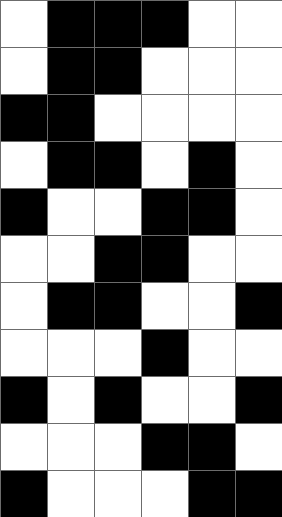[["white", "black", "black", "black", "white", "white"], ["white", "black", "black", "white", "white", "white"], ["black", "black", "white", "white", "white", "white"], ["white", "black", "black", "white", "black", "white"], ["black", "white", "white", "black", "black", "white"], ["white", "white", "black", "black", "white", "white"], ["white", "black", "black", "white", "white", "black"], ["white", "white", "white", "black", "white", "white"], ["black", "white", "black", "white", "white", "black"], ["white", "white", "white", "black", "black", "white"], ["black", "white", "white", "white", "black", "black"]]